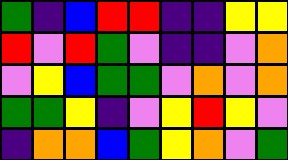[["green", "indigo", "blue", "red", "red", "indigo", "indigo", "yellow", "yellow"], ["red", "violet", "red", "green", "violet", "indigo", "indigo", "violet", "orange"], ["violet", "yellow", "blue", "green", "green", "violet", "orange", "violet", "orange"], ["green", "green", "yellow", "indigo", "violet", "yellow", "red", "yellow", "violet"], ["indigo", "orange", "orange", "blue", "green", "yellow", "orange", "violet", "green"]]